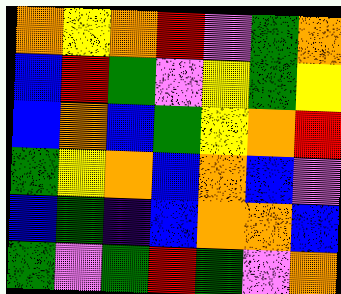[["orange", "yellow", "orange", "red", "violet", "green", "orange"], ["blue", "red", "green", "violet", "yellow", "green", "yellow"], ["blue", "orange", "blue", "green", "yellow", "orange", "red"], ["green", "yellow", "orange", "blue", "orange", "blue", "violet"], ["blue", "green", "indigo", "blue", "orange", "orange", "blue"], ["green", "violet", "green", "red", "green", "violet", "orange"]]